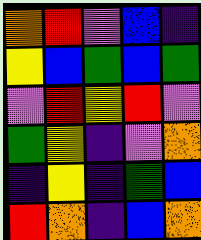[["orange", "red", "violet", "blue", "indigo"], ["yellow", "blue", "green", "blue", "green"], ["violet", "red", "yellow", "red", "violet"], ["green", "yellow", "indigo", "violet", "orange"], ["indigo", "yellow", "indigo", "green", "blue"], ["red", "orange", "indigo", "blue", "orange"]]